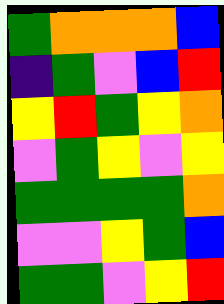[["green", "orange", "orange", "orange", "blue"], ["indigo", "green", "violet", "blue", "red"], ["yellow", "red", "green", "yellow", "orange"], ["violet", "green", "yellow", "violet", "yellow"], ["green", "green", "green", "green", "orange"], ["violet", "violet", "yellow", "green", "blue"], ["green", "green", "violet", "yellow", "red"]]